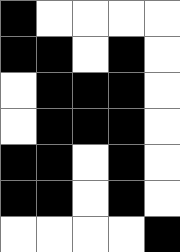[["black", "white", "white", "white", "white"], ["black", "black", "white", "black", "white"], ["white", "black", "black", "black", "white"], ["white", "black", "black", "black", "white"], ["black", "black", "white", "black", "white"], ["black", "black", "white", "black", "white"], ["white", "white", "white", "white", "black"]]